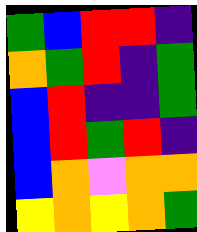[["green", "blue", "red", "red", "indigo"], ["orange", "green", "red", "indigo", "green"], ["blue", "red", "indigo", "indigo", "green"], ["blue", "red", "green", "red", "indigo"], ["blue", "orange", "violet", "orange", "orange"], ["yellow", "orange", "yellow", "orange", "green"]]